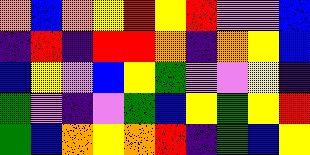[["orange", "blue", "orange", "yellow", "red", "yellow", "red", "violet", "violet", "blue"], ["indigo", "red", "indigo", "red", "red", "orange", "indigo", "orange", "yellow", "blue"], ["blue", "yellow", "violet", "blue", "yellow", "green", "violet", "violet", "yellow", "indigo"], ["green", "violet", "indigo", "violet", "green", "blue", "yellow", "green", "yellow", "red"], ["green", "blue", "orange", "yellow", "orange", "red", "indigo", "green", "blue", "yellow"]]